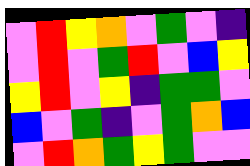[["violet", "red", "yellow", "orange", "violet", "green", "violet", "indigo"], ["violet", "red", "violet", "green", "red", "violet", "blue", "yellow"], ["yellow", "red", "violet", "yellow", "indigo", "green", "green", "violet"], ["blue", "violet", "green", "indigo", "violet", "green", "orange", "blue"], ["violet", "red", "orange", "green", "yellow", "green", "violet", "violet"]]